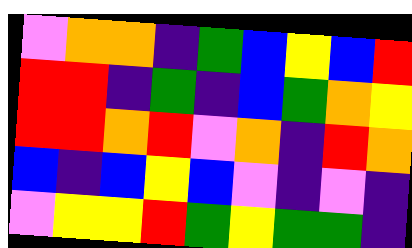[["violet", "orange", "orange", "indigo", "green", "blue", "yellow", "blue", "red"], ["red", "red", "indigo", "green", "indigo", "blue", "green", "orange", "yellow"], ["red", "red", "orange", "red", "violet", "orange", "indigo", "red", "orange"], ["blue", "indigo", "blue", "yellow", "blue", "violet", "indigo", "violet", "indigo"], ["violet", "yellow", "yellow", "red", "green", "yellow", "green", "green", "indigo"]]